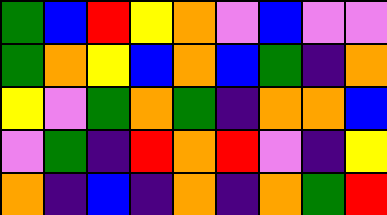[["green", "blue", "red", "yellow", "orange", "violet", "blue", "violet", "violet"], ["green", "orange", "yellow", "blue", "orange", "blue", "green", "indigo", "orange"], ["yellow", "violet", "green", "orange", "green", "indigo", "orange", "orange", "blue"], ["violet", "green", "indigo", "red", "orange", "red", "violet", "indigo", "yellow"], ["orange", "indigo", "blue", "indigo", "orange", "indigo", "orange", "green", "red"]]